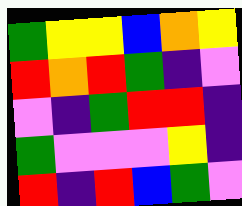[["green", "yellow", "yellow", "blue", "orange", "yellow"], ["red", "orange", "red", "green", "indigo", "violet"], ["violet", "indigo", "green", "red", "red", "indigo"], ["green", "violet", "violet", "violet", "yellow", "indigo"], ["red", "indigo", "red", "blue", "green", "violet"]]